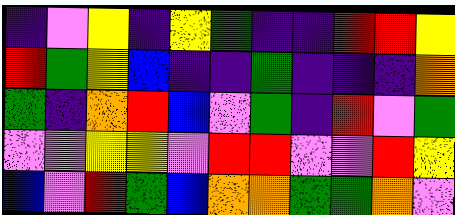[["indigo", "violet", "yellow", "indigo", "yellow", "green", "indigo", "indigo", "red", "red", "yellow"], ["red", "green", "yellow", "blue", "indigo", "indigo", "green", "indigo", "indigo", "indigo", "orange"], ["green", "indigo", "orange", "red", "blue", "violet", "green", "indigo", "red", "violet", "green"], ["violet", "violet", "yellow", "yellow", "violet", "red", "red", "violet", "violet", "red", "yellow"], ["blue", "violet", "red", "green", "blue", "orange", "orange", "green", "green", "orange", "violet"]]